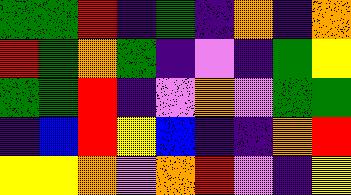[["green", "green", "red", "indigo", "green", "indigo", "orange", "indigo", "orange"], ["red", "green", "orange", "green", "indigo", "violet", "indigo", "green", "yellow"], ["green", "green", "red", "indigo", "violet", "orange", "violet", "green", "green"], ["indigo", "blue", "red", "yellow", "blue", "indigo", "indigo", "orange", "red"], ["yellow", "yellow", "orange", "violet", "orange", "red", "violet", "indigo", "yellow"]]